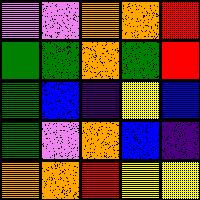[["violet", "violet", "orange", "orange", "red"], ["green", "green", "orange", "green", "red"], ["green", "blue", "indigo", "yellow", "blue"], ["green", "violet", "orange", "blue", "indigo"], ["orange", "orange", "red", "yellow", "yellow"]]